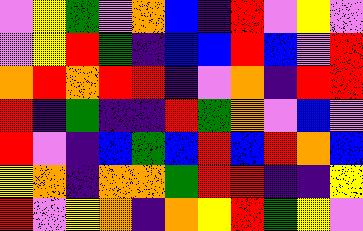[["violet", "yellow", "green", "violet", "orange", "blue", "indigo", "red", "violet", "yellow", "violet"], ["violet", "yellow", "red", "green", "indigo", "blue", "blue", "red", "blue", "violet", "red"], ["orange", "red", "orange", "red", "red", "indigo", "violet", "orange", "indigo", "red", "red"], ["red", "indigo", "green", "indigo", "indigo", "red", "green", "orange", "violet", "blue", "violet"], ["red", "violet", "indigo", "blue", "green", "blue", "red", "blue", "red", "orange", "blue"], ["yellow", "orange", "indigo", "orange", "orange", "green", "red", "red", "indigo", "indigo", "yellow"], ["red", "violet", "yellow", "orange", "indigo", "orange", "yellow", "red", "green", "yellow", "violet"]]